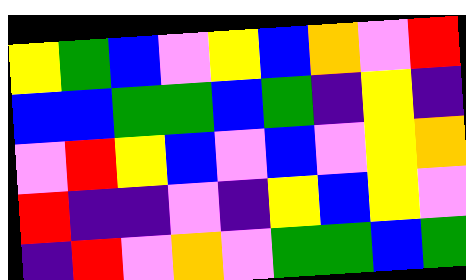[["yellow", "green", "blue", "violet", "yellow", "blue", "orange", "violet", "red"], ["blue", "blue", "green", "green", "blue", "green", "indigo", "yellow", "indigo"], ["violet", "red", "yellow", "blue", "violet", "blue", "violet", "yellow", "orange"], ["red", "indigo", "indigo", "violet", "indigo", "yellow", "blue", "yellow", "violet"], ["indigo", "red", "violet", "orange", "violet", "green", "green", "blue", "green"]]